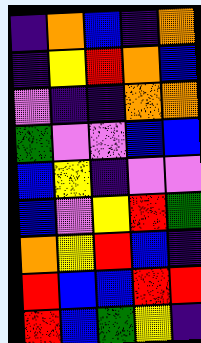[["indigo", "orange", "blue", "indigo", "orange"], ["indigo", "yellow", "red", "orange", "blue"], ["violet", "indigo", "indigo", "orange", "orange"], ["green", "violet", "violet", "blue", "blue"], ["blue", "yellow", "indigo", "violet", "violet"], ["blue", "violet", "yellow", "red", "green"], ["orange", "yellow", "red", "blue", "indigo"], ["red", "blue", "blue", "red", "red"], ["red", "blue", "green", "yellow", "indigo"]]